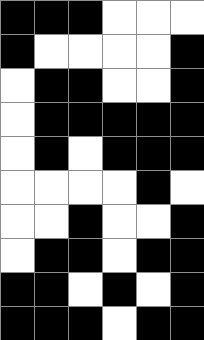[["black", "black", "black", "white", "white", "white"], ["black", "white", "white", "white", "white", "black"], ["white", "black", "black", "white", "white", "black"], ["white", "black", "black", "black", "black", "black"], ["white", "black", "white", "black", "black", "black"], ["white", "white", "white", "white", "black", "white"], ["white", "white", "black", "white", "white", "black"], ["white", "black", "black", "white", "black", "black"], ["black", "black", "white", "black", "white", "black"], ["black", "black", "black", "white", "black", "black"]]